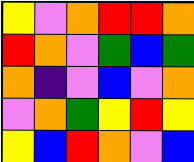[["yellow", "violet", "orange", "red", "red", "orange"], ["red", "orange", "violet", "green", "blue", "green"], ["orange", "indigo", "violet", "blue", "violet", "orange"], ["violet", "orange", "green", "yellow", "red", "yellow"], ["yellow", "blue", "red", "orange", "violet", "blue"]]